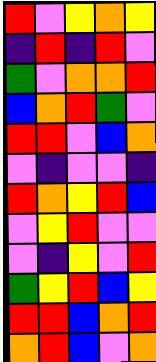[["red", "violet", "yellow", "orange", "yellow"], ["indigo", "red", "indigo", "red", "violet"], ["green", "violet", "orange", "orange", "red"], ["blue", "orange", "red", "green", "violet"], ["red", "red", "violet", "blue", "orange"], ["violet", "indigo", "violet", "violet", "indigo"], ["red", "orange", "yellow", "red", "blue"], ["violet", "yellow", "red", "violet", "violet"], ["violet", "indigo", "yellow", "violet", "red"], ["green", "yellow", "red", "blue", "yellow"], ["red", "red", "blue", "orange", "red"], ["orange", "red", "blue", "violet", "orange"]]